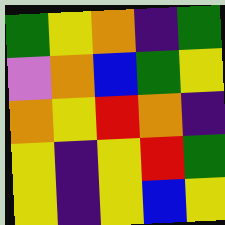[["green", "yellow", "orange", "indigo", "green"], ["violet", "orange", "blue", "green", "yellow"], ["orange", "yellow", "red", "orange", "indigo"], ["yellow", "indigo", "yellow", "red", "green"], ["yellow", "indigo", "yellow", "blue", "yellow"]]